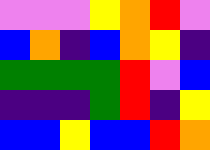[["violet", "violet", "violet", "yellow", "orange", "red", "violet"], ["blue", "orange", "indigo", "blue", "orange", "yellow", "indigo"], ["green", "green", "green", "green", "red", "violet", "blue"], ["indigo", "indigo", "indigo", "green", "red", "indigo", "yellow"], ["blue", "blue", "yellow", "blue", "blue", "red", "orange"]]